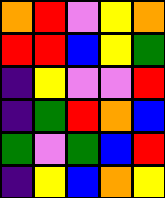[["orange", "red", "violet", "yellow", "orange"], ["red", "red", "blue", "yellow", "green"], ["indigo", "yellow", "violet", "violet", "red"], ["indigo", "green", "red", "orange", "blue"], ["green", "violet", "green", "blue", "red"], ["indigo", "yellow", "blue", "orange", "yellow"]]